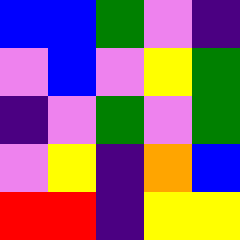[["blue", "blue", "green", "violet", "indigo"], ["violet", "blue", "violet", "yellow", "green"], ["indigo", "violet", "green", "violet", "green"], ["violet", "yellow", "indigo", "orange", "blue"], ["red", "red", "indigo", "yellow", "yellow"]]